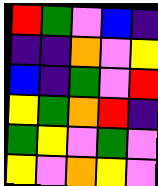[["red", "green", "violet", "blue", "indigo"], ["indigo", "indigo", "orange", "violet", "yellow"], ["blue", "indigo", "green", "violet", "red"], ["yellow", "green", "orange", "red", "indigo"], ["green", "yellow", "violet", "green", "violet"], ["yellow", "violet", "orange", "yellow", "violet"]]